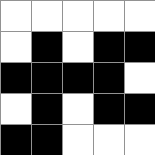[["white", "white", "white", "white", "white"], ["white", "black", "white", "black", "black"], ["black", "black", "black", "black", "white"], ["white", "black", "white", "black", "black"], ["black", "black", "white", "white", "white"]]